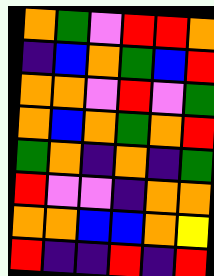[["orange", "green", "violet", "red", "red", "orange"], ["indigo", "blue", "orange", "green", "blue", "red"], ["orange", "orange", "violet", "red", "violet", "green"], ["orange", "blue", "orange", "green", "orange", "red"], ["green", "orange", "indigo", "orange", "indigo", "green"], ["red", "violet", "violet", "indigo", "orange", "orange"], ["orange", "orange", "blue", "blue", "orange", "yellow"], ["red", "indigo", "indigo", "red", "indigo", "red"]]